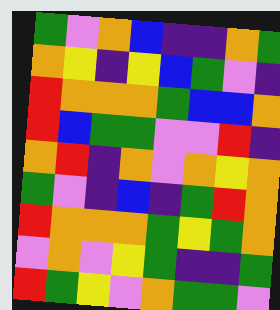[["green", "violet", "orange", "blue", "indigo", "indigo", "orange", "green"], ["orange", "yellow", "indigo", "yellow", "blue", "green", "violet", "indigo"], ["red", "orange", "orange", "orange", "green", "blue", "blue", "orange"], ["red", "blue", "green", "green", "violet", "violet", "red", "indigo"], ["orange", "red", "indigo", "orange", "violet", "orange", "yellow", "orange"], ["green", "violet", "indigo", "blue", "indigo", "green", "red", "orange"], ["red", "orange", "orange", "orange", "green", "yellow", "green", "orange"], ["violet", "orange", "violet", "yellow", "green", "indigo", "indigo", "green"], ["red", "green", "yellow", "violet", "orange", "green", "green", "violet"]]